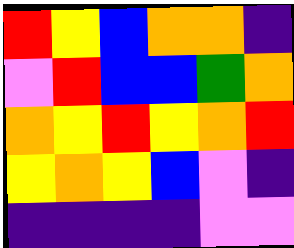[["red", "yellow", "blue", "orange", "orange", "indigo"], ["violet", "red", "blue", "blue", "green", "orange"], ["orange", "yellow", "red", "yellow", "orange", "red"], ["yellow", "orange", "yellow", "blue", "violet", "indigo"], ["indigo", "indigo", "indigo", "indigo", "violet", "violet"]]